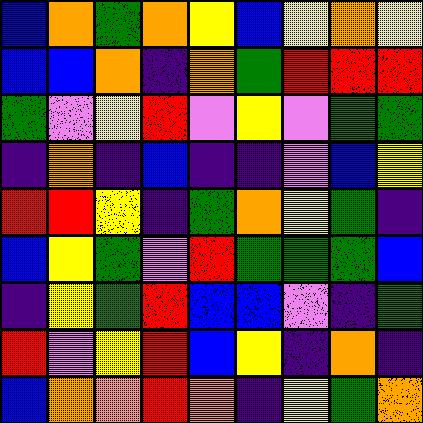[["blue", "orange", "green", "orange", "yellow", "blue", "yellow", "orange", "yellow"], ["blue", "blue", "orange", "indigo", "orange", "green", "red", "red", "red"], ["green", "violet", "yellow", "red", "violet", "yellow", "violet", "green", "green"], ["indigo", "orange", "indigo", "blue", "indigo", "indigo", "violet", "blue", "yellow"], ["red", "red", "yellow", "indigo", "green", "orange", "yellow", "green", "indigo"], ["blue", "yellow", "green", "violet", "red", "green", "green", "green", "blue"], ["indigo", "yellow", "green", "red", "blue", "blue", "violet", "indigo", "green"], ["red", "violet", "yellow", "red", "blue", "yellow", "indigo", "orange", "indigo"], ["blue", "orange", "orange", "red", "orange", "indigo", "yellow", "green", "orange"]]